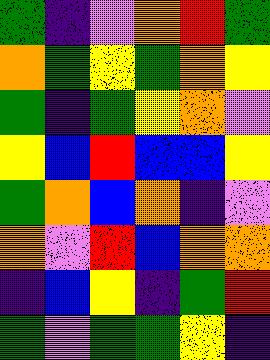[["green", "indigo", "violet", "orange", "red", "green"], ["orange", "green", "yellow", "green", "orange", "yellow"], ["green", "indigo", "green", "yellow", "orange", "violet"], ["yellow", "blue", "red", "blue", "blue", "yellow"], ["green", "orange", "blue", "orange", "indigo", "violet"], ["orange", "violet", "red", "blue", "orange", "orange"], ["indigo", "blue", "yellow", "indigo", "green", "red"], ["green", "violet", "green", "green", "yellow", "indigo"]]